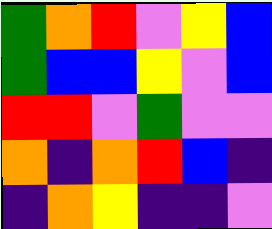[["green", "orange", "red", "violet", "yellow", "blue"], ["green", "blue", "blue", "yellow", "violet", "blue"], ["red", "red", "violet", "green", "violet", "violet"], ["orange", "indigo", "orange", "red", "blue", "indigo"], ["indigo", "orange", "yellow", "indigo", "indigo", "violet"]]